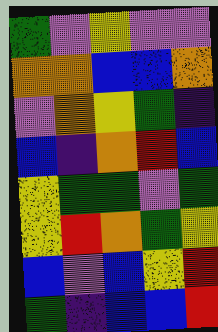[["green", "violet", "yellow", "violet", "violet"], ["orange", "orange", "blue", "blue", "orange"], ["violet", "orange", "yellow", "green", "indigo"], ["blue", "indigo", "orange", "red", "blue"], ["yellow", "green", "green", "violet", "green"], ["yellow", "red", "orange", "green", "yellow"], ["blue", "violet", "blue", "yellow", "red"], ["green", "indigo", "blue", "blue", "red"]]